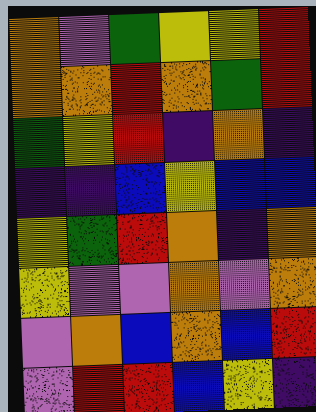[["orange", "violet", "green", "yellow", "yellow", "red"], ["orange", "orange", "red", "orange", "green", "red"], ["green", "yellow", "red", "indigo", "orange", "indigo"], ["indigo", "indigo", "blue", "yellow", "blue", "blue"], ["yellow", "green", "red", "orange", "indigo", "orange"], ["yellow", "violet", "violet", "orange", "violet", "orange"], ["violet", "orange", "blue", "orange", "blue", "red"], ["violet", "red", "red", "blue", "yellow", "indigo"]]